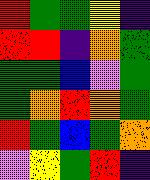[["red", "green", "green", "yellow", "indigo"], ["red", "red", "indigo", "orange", "green"], ["green", "green", "blue", "violet", "green"], ["green", "orange", "red", "orange", "green"], ["red", "green", "blue", "green", "orange"], ["violet", "yellow", "green", "red", "indigo"]]